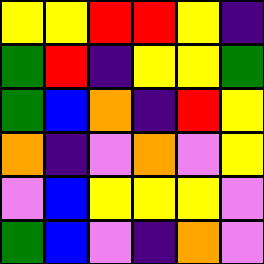[["yellow", "yellow", "red", "red", "yellow", "indigo"], ["green", "red", "indigo", "yellow", "yellow", "green"], ["green", "blue", "orange", "indigo", "red", "yellow"], ["orange", "indigo", "violet", "orange", "violet", "yellow"], ["violet", "blue", "yellow", "yellow", "yellow", "violet"], ["green", "blue", "violet", "indigo", "orange", "violet"]]